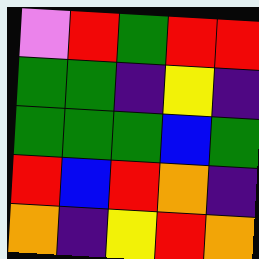[["violet", "red", "green", "red", "red"], ["green", "green", "indigo", "yellow", "indigo"], ["green", "green", "green", "blue", "green"], ["red", "blue", "red", "orange", "indigo"], ["orange", "indigo", "yellow", "red", "orange"]]